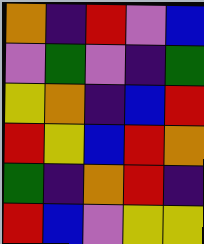[["orange", "indigo", "red", "violet", "blue"], ["violet", "green", "violet", "indigo", "green"], ["yellow", "orange", "indigo", "blue", "red"], ["red", "yellow", "blue", "red", "orange"], ["green", "indigo", "orange", "red", "indigo"], ["red", "blue", "violet", "yellow", "yellow"]]